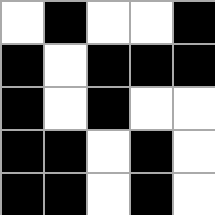[["white", "black", "white", "white", "black"], ["black", "white", "black", "black", "black"], ["black", "white", "black", "white", "white"], ["black", "black", "white", "black", "white"], ["black", "black", "white", "black", "white"]]